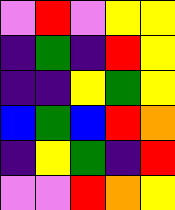[["violet", "red", "violet", "yellow", "yellow"], ["indigo", "green", "indigo", "red", "yellow"], ["indigo", "indigo", "yellow", "green", "yellow"], ["blue", "green", "blue", "red", "orange"], ["indigo", "yellow", "green", "indigo", "red"], ["violet", "violet", "red", "orange", "yellow"]]